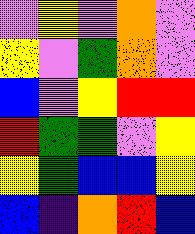[["violet", "yellow", "violet", "orange", "violet"], ["yellow", "violet", "green", "orange", "violet"], ["blue", "violet", "yellow", "red", "red"], ["red", "green", "green", "violet", "yellow"], ["yellow", "green", "blue", "blue", "yellow"], ["blue", "indigo", "orange", "red", "blue"]]